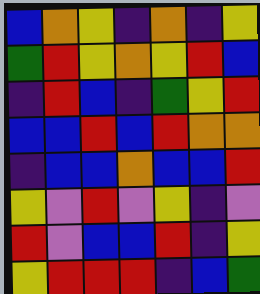[["blue", "orange", "yellow", "indigo", "orange", "indigo", "yellow"], ["green", "red", "yellow", "orange", "yellow", "red", "blue"], ["indigo", "red", "blue", "indigo", "green", "yellow", "red"], ["blue", "blue", "red", "blue", "red", "orange", "orange"], ["indigo", "blue", "blue", "orange", "blue", "blue", "red"], ["yellow", "violet", "red", "violet", "yellow", "indigo", "violet"], ["red", "violet", "blue", "blue", "red", "indigo", "yellow"], ["yellow", "red", "red", "red", "indigo", "blue", "green"]]